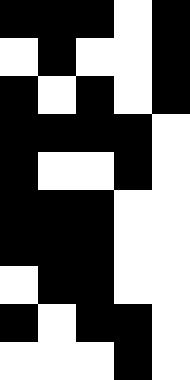[["black", "black", "black", "white", "black"], ["white", "black", "white", "white", "black"], ["black", "white", "black", "white", "black"], ["black", "black", "black", "black", "white"], ["black", "white", "white", "black", "white"], ["black", "black", "black", "white", "white"], ["black", "black", "black", "white", "white"], ["white", "black", "black", "white", "white"], ["black", "white", "black", "black", "white"], ["white", "white", "white", "black", "white"]]